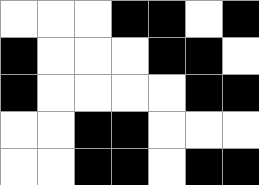[["white", "white", "white", "black", "black", "white", "black"], ["black", "white", "white", "white", "black", "black", "white"], ["black", "white", "white", "white", "white", "black", "black"], ["white", "white", "black", "black", "white", "white", "white"], ["white", "white", "black", "black", "white", "black", "black"]]